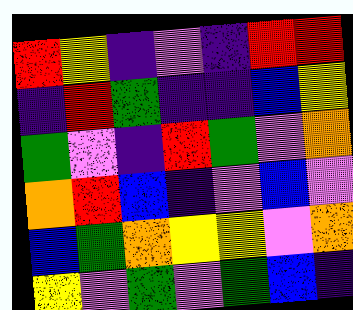[["red", "yellow", "indigo", "violet", "indigo", "red", "red"], ["indigo", "red", "green", "indigo", "indigo", "blue", "yellow"], ["green", "violet", "indigo", "red", "green", "violet", "orange"], ["orange", "red", "blue", "indigo", "violet", "blue", "violet"], ["blue", "green", "orange", "yellow", "yellow", "violet", "orange"], ["yellow", "violet", "green", "violet", "green", "blue", "indigo"]]